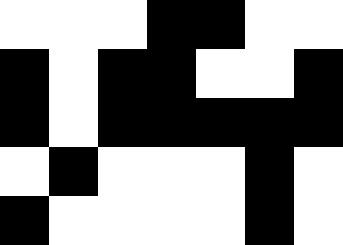[["white", "white", "white", "black", "black", "white", "white"], ["black", "white", "black", "black", "white", "white", "black"], ["black", "white", "black", "black", "black", "black", "black"], ["white", "black", "white", "white", "white", "black", "white"], ["black", "white", "white", "white", "white", "black", "white"]]